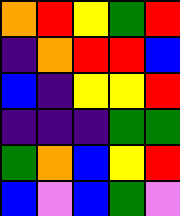[["orange", "red", "yellow", "green", "red"], ["indigo", "orange", "red", "red", "blue"], ["blue", "indigo", "yellow", "yellow", "red"], ["indigo", "indigo", "indigo", "green", "green"], ["green", "orange", "blue", "yellow", "red"], ["blue", "violet", "blue", "green", "violet"]]